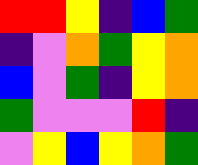[["red", "red", "yellow", "indigo", "blue", "green"], ["indigo", "violet", "orange", "green", "yellow", "orange"], ["blue", "violet", "green", "indigo", "yellow", "orange"], ["green", "violet", "violet", "violet", "red", "indigo"], ["violet", "yellow", "blue", "yellow", "orange", "green"]]